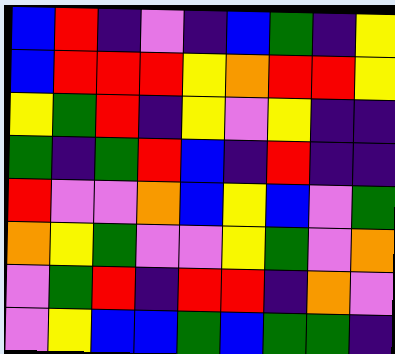[["blue", "red", "indigo", "violet", "indigo", "blue", "green", "indigo", "yellow"], ["blue", "red", "red", "red", "yellow", "orange", "red", "red", "yellow"], ["yellow", "green", "red", "indigo", "yellow", "violet", "yellow", "indigo", "indigo"], ["green", "indigo", "green", "red", "blue", "indigo", "red", "indigo", "indigo"], ["red", "violet", "violet", "orange", "blue", "yellow", "blue", "violet", "green"], ["orange", "yellow", "green", "violet", "violet", "yellow", "green", "violet", "orange"], ["violet", "green", "red", "indigo", "red", "red", "indigo", "orange", "violet"], ["violet", "yellow", "blue", "blue", "green", "blue", "green", "green", "indigo"]]